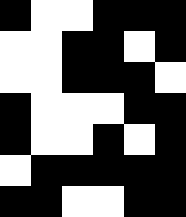[["black", "white", "white", "black", "black", "black"], ["white", "white", "black", "black", "white", "black"], ["white", "white", "black", "black", "black", "white"], ["black", "white", "white", "white", "black", "black"], ["black", "white", "white", "black", "white", "black"], ["white", "black", "black", "black", "black", "black"], ["black", "black", "white", "white", "black", "black"]]